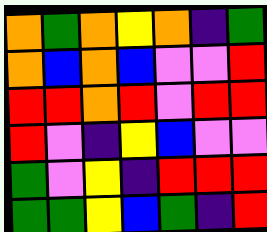[["orange", "green", "orange", "yellow", "orange", "indigo", "green"], ["orange", "blue", "orange", "blue", "violet", "violet", "red"], ["red", "red", "orange", "red", "violet", "red", "red"], ["red", "violet", "indigo", "yellow", "blue", "violet", "violet"], ["green", "violet", "yellow", "indigo", "red", "red", "red"], ["green", "green", "yellow", "blue", "green", "indigo", "red"]]